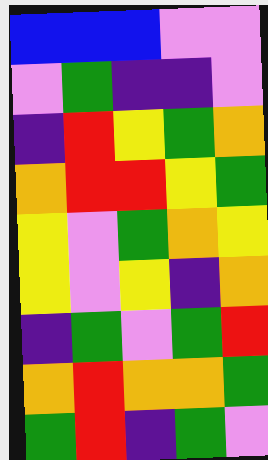[["blue", "blue", "blue", "violet", "violet"], ["violet", "green", "indigo", "indigo", "violet"], ["indigo", "red", "yellow", "green", "orange"], ["orange", "red", "red", "yellow", "green"], ["yellow", "violet", "green", "orange", "yellow"], ["yellow", "violet", "yellow", "indigo", "orange"], ["indigo", "green", "violet", "green", "red"], ["orange", "red", "orange", "orange", "green"], ["green", "red", "indigo", "green", "violet"]]